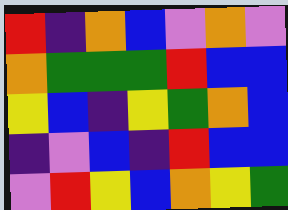[["red", "indigo", "orange", "blue", "violet", "orange", "violet"], ["orange", "green", "green", "green", "red", "blue", "blue"], ["yellow", "blue", "indigo", "yellow", "green", "orange", "blue"], ["indigo", "violet", "blue", "indigo", "red", "blue", "blue"], ["violet", "red", "yellow", "blue", "orange", "yellow", "green"]]